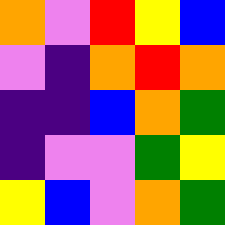[["orange", "violet", "red", "yellow", "blue"], ["violet", "indigo", "orange", "red", "orange"], ["indigo", "indigo", "blue", "orange", "green"], ["indigo", "violet", "violet", "green", "yellow"], ["yellow", "blue", "violet", "orange", "green"]]